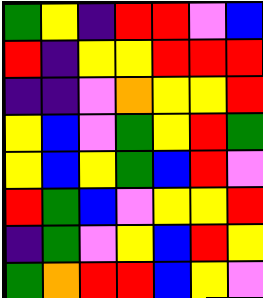[["green", "yellow", "indigo", "red", "red", "violet", "blue"], ["red", "indigo", "yellow", "yellow", "red", "red", "red"], ["indigo", "indigo", "violet", "orange", "yellow", "yellow", "red"], ["yellow", "blue", "violet", "green", "yellow", "red", "green"], ["yellow", "blue", "yellow", "green", "blue", "red", "violet"], ["red", "green", "blue", "violet", "yellow", "yellow", "red"], ["indigo", "green", "violet", "yellow", "blue", "red", "yellow"], ["green", "orange", "red", "red", "blue", "yellow", "violet"]]